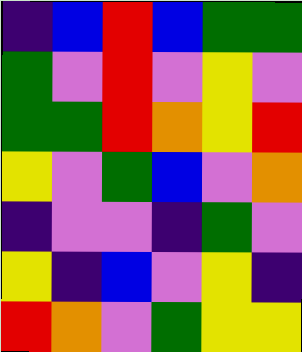[["indigo", "blue", "red", "blue", "green", "green"], ["green", "violet", "red", "violet", "yellow", "violet"], ["green", "green", "red", "orange", "yellow", "red"], ["yellow", "violet", "green", "blue", "violet", "orange"], ["indigo", "violet", "violet", "indigo", "green", "violet"], ["yellow", "indigo", "blue", "violet", "yellow", "indigo"], ["red", "orange", "violet", "green", "yellow", "yellow"]]